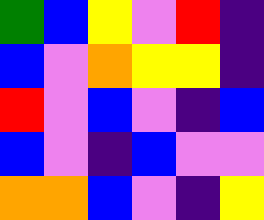[["green", "blue", "yellow", "violet", "red", "indigo"], ["blue", "violet", "orange", "yellow", "yellow", "indigo"], ["red", "violet", "blue", "violet", "indigo", "blue"], ["blue", "violet", "indigo", "blue", "violet", "violet"], ["orange", "orange", "blue", "violet", "indigo", "yellow"]]